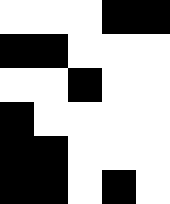[["white", "white", "white", "black", "black"], ["black", "black", "white", "white", "white"], ["white", "white", "black", "white", "white"], ["black", "white", "white", "white", "white"], ["black", "black", "white", "white", "white"], ["black", "black", "white", "black", "white"]]